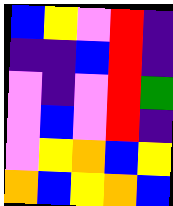[["blue", "yellow", "violet", "red", "indigo"], ["indigo", "indigo", "blue", "red", "indigo"], ["violet", "indigo", "violet", "red", "green"], ["violet", "blue", "violet", "red", "indigo"], ["violet", "yellow", "orange", "blue", "yellow"], ["orange", "blue", "yellow", "orange", "blue"]]